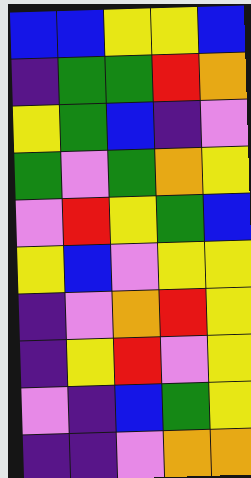[["blue", "blue", "yellow", "yellow", "blue"], ["indigo", "green", "green", "red", "orange"], ["yellow", "green", "blue", "indigo", "violet"], ["green", "violet", "green", "orange", "yellow"], ["violet", "red", "yellow", "green", "blue"], ["yellow", "blue", "violet", "yellow", "yellow"], ["indigo", "violet", "orange", "red", "yellow"], ["indigo", "yellow", "red", "violet", "yellow"], ["violet", "indigo", "blue", "green", "yellow"], ["indigo", "indigo", "violet", "orange", "orange"]]